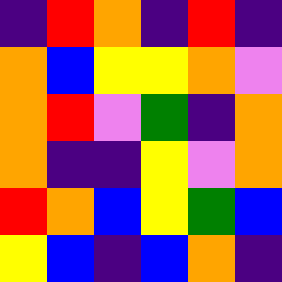[["indigo", "red", "orange", "indigo", "red", "indigo"], ["orange", "blue", "yellow", "yellow", "orange", "violet"], ["orange", "red", "violet", "green", "indigo", "orange"], ["orange", "indigo", "indigo", "yellow", "violet", "orange"], ["red", "orange", "blue", "yellow", "green", "blue"], ["yellow", "blue", "indigo", "blue", "orange", "indigo"]]